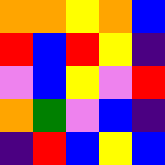[["orange", "orange", "yellow", "orange", "blue"], ["red", "blue", "red", "yellow", "indigo"], ["violet", "blue", "yellow", "violet", "red"], ["orange", "green", "violet", "blue", "indigo"], ["indigo", "red", "blue", "yellow", "blue"]]